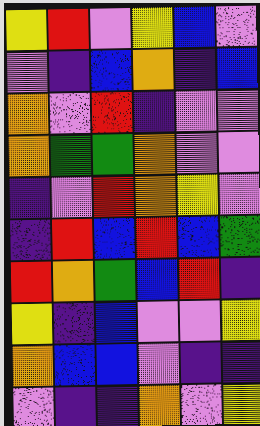[["yellow", "red", "violet", "yellow", "blue", "violet"], ["violet", "indigo", "blue", "orange", "indigo", "blue"], ["orange", "violet", "red", "indigo", "violet", "violet"], ["orange", "green", "green", "orange", "violet", "violet"], ["indigo", "violet", "red", "orange", "yellow", "violet"], ["indigo", "red", "blue", "red", "blue", "green"], ["red", "orange", "green", "blue", "red", "indigo"], ["yellow", "indigo", "blue", "violet", "violet", "yellow"], ["orange", "blue", "blue", "violet", "indigo", "indigo"], ["violet", "indigo", "indigo", "orange", "violet", "yellow"]]